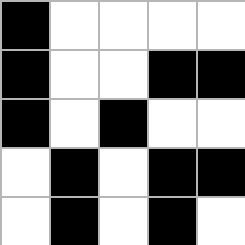[["black", "white", "white", "white", "white"], ["black", "white", "white", "black", "black"], ["black", "white", "black", "white", "white"], ["white", "black", "white", "black", "black"], ["white", "black", "white", "black", "white"]]